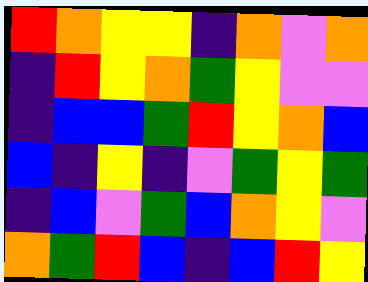[["red", "orange", "yellow", "yellow", "indigo", "orange", "violet", "orange"], ["indigo", "red", "yellow", "orange", "green", "yellow", "violet", "violet"], ["indigo", "blue", "blue", "green", "red", "yellow", "orange", "blue"], ["blue", "indigo", "yellow", "indigo", "violet", "green", "yellow", "green"], ["indigo", "blue", "violet", "green", "blue", "orange", "yellow", "violet"], ["orange", "green", "red", "blue", "indigo", "blue", "red", "yellow"]]